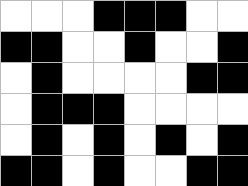[["white", "white", "white", "black", "black", "black", "white", "white"], ["black", "black", "white", "white", "black", "white", "white", "black"], ["white", "black", "white", "white", "white", "white", "black", "black"], ["white", "black", "black", "black", "white", "white", "white", "white"], ["white", "black", "white", "black", "white", "black", "white", "black"], ["black", "black", "white", "black", "white", "white", "black", "black"]]